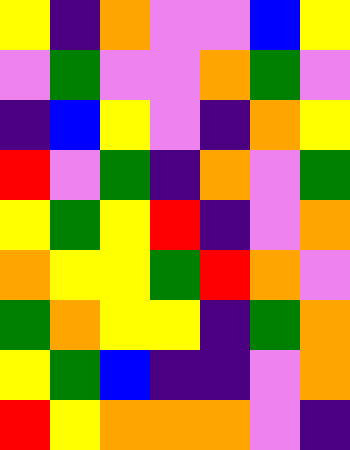[["yellow", "indigo", "orange", "violet", "violet", "blue", "yellow"], ["violet", "green", "violet", "violet", "orange", "green", "violet"], ["indigo", "blue", "yellow", "violet", "indigo", "orange", "yellow"], ["red", "violet", "green", "indigo", "orange", "violet", "green"], ["yellow", "green", "yellow", "red", "indigo", "violet", "orange"], ["orange", "yellow", "yellow", "green", "red", "orange", "violet"], ["green", "orange", "yellow", "yellow", "indigo", "green", "orange"], ["yellow", "green", "blue", "indigo", "indigo", "violet", "orange"], ["red", "yellow", "orange", "orange", "orange", "violet", "indigo"]]